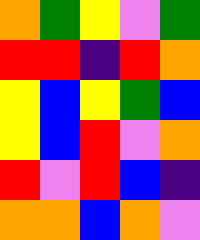[["orange", "green", "yellow", "violet", "green"], ["red", "red", "indigo", "red", "orange"], ["yellow", "blue", "yellow", "green", "blue"], ["yellow", "blue", "red", "violet", "orange"], ["red", "violet", "red", "blue", "indigo"], ["orange", "orange", "blue", "orange", "violet"]]